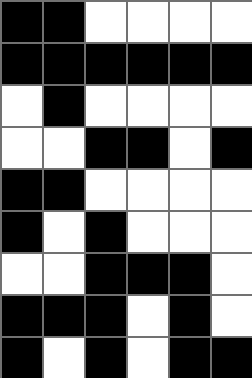[["black", "black", "white", "white", "white", "white"], ["black", "black", "black", "black", "black", "black"], ["white", "black", "white", "white", "white", "white"], ["white", "white", "black", "black", "white", "black"], ["black", "black", "white", "white", "white", "white"], ["black", "white", "black", "white", "white", "white"], ["white", "white", "black", "black", "black", "white"], ["black", "black", "black", "white", "black", "white"], ["black", "white", "black", "white", "black", "black"]]